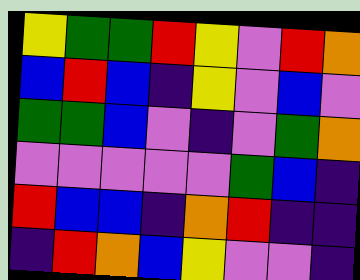[["yellow", "green", "green", "red", "yellow", "violet", "red", "orange"], ["blue", "red", "blue", "indigo", "yellow", "violet", "blue", "violet"], ["green", "green", "blue", "violet", "indigo", "violet", "green", "orange"], ["violet", "violet", "violet", "violet", "violet", "green", "blue", "indigo"], ["red", "blue", "blue", "indigo", "orange", "red", "indigo", "indigo"], ["indigo", "red", "orange", "blue", "yellow", "violet", "violet", "indigo"]]